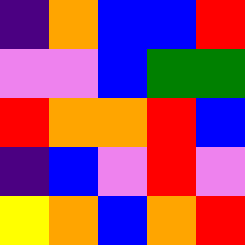[["indigo", "orange", "blue", "blue", "red"], ["violet", "violet", "blue", "green", "green"], ["red", "orange", "orange", "red", "blue"], ["indigo", "blue", "violet", "red", "violet"], ["yellow", "orange", "blue", "orange", "red"]]